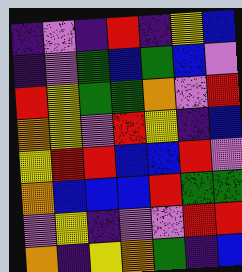[["indigo", "violet", "indigo", "red", "indigo", "yellow", "blue"], ["indigo", "violet", "green", "blue", "green", "blue", "violet"], ["red", "yellow", "green", "green", "orange", "violet", "red"], ["orange", "yellow", "violet", "red", "yellow", "indigo", "blue"], ["yellow", "red", "red", "blue", "blue", "red", "violet"], ["orange", "blue", "blue", "blue", "red", "green", "green"], ["violet", "yellow", "indigo", "violet", "violet", "red", "red"], ["orange", "indigo", "yellow", "orange", "green", "indigo", "blue"]]